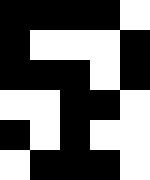[["black", "black", "black", "black", "white"], ["black", "white", "white", "white", "black"], ["black", "black", "black", "white", "black"], ["white", "white", "black", "black", "white"], ["black", "white", "black", "white", "white"], ["white", "black", "black", "black", "white"]]